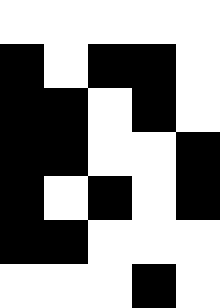[["white", "white", "white", "white", "white"], ["black", "white", "black", "black", "white"], ["black", "black", "white", "black", "white"], ["black", "black", "white", "white", "black"], ["black", "white", "black", "white", "black"], ["black", "black", "white", "white", "white"], ["white", "white", "white", "black", "white"]]